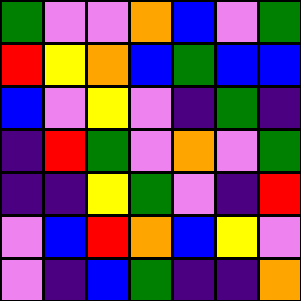[["green", "violet", "violet", "orange", "blue", "violet", "green"], ["red", "yellow", "orange", "blue", "green", "blue", "blue"], ["blue", "violet", "yellow", "violet", "indigo", "green", "indigo"], ["indigo", "red", "green", "violet", "orange", "violet", "green"], ["indigo", "indigo", "yellow", "green", "violet", "indigo", "red"], ["violet", "blue", "red", "orange", "blue", "yellow", "violet"], ["violet", "indigo", "blue", "green", "indigo", "indigo", "orange"]]